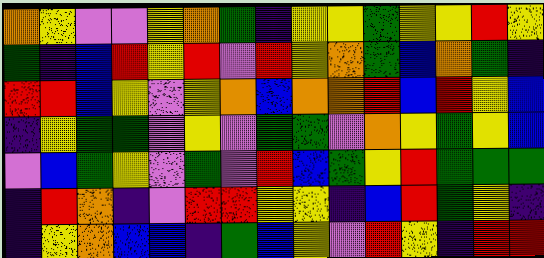[["orange", "yellow", "violet", "violet", "yellow", "orange", "green", "indigo", "yellow", "yellow", "green", "yellow", "yellow", "red", "yellow"], ["green", "indigo", "blue", "red", "yellow", "red", "violet", "red", "yellow", "orange", "green", "blue", "orange", "green", "indigo"], ["red", "red", "blue", "yellow", "violet", "yellow", "orange", "blue", "orange", "orange", "red", "blue", "red", "yellow", "blue"], ["indigo", "yellow", "green", "green", "violet", "yellow", "violet", "green", "green", "violet", "orange", "yellow", "green", "yellow", "blue"], ["violet", "blue", "green", "yellow", "violet", "green", "violet", "red", "blue", "green", "yellow", "red", "green", "green", "green"], ["indigo", "red", "orange", "indigo", "violet", "red", "red", "yellow", "yellow", "indigo", "blue", "red", "green", "yellow", "indigo"], ["indigo", "yellow", "orange", "blue", "blue", "indigo", "green", "blue", "yellow", "violet", "red", "yellow", "indigo", "red", "red"]]